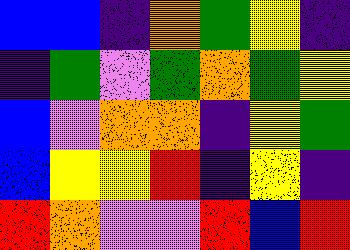[["blue", "blue", "indigo", "orange", "green", "yellow", "indigo"], ["indigo", "green", "violet", "green", "orange", "green", "yellow"], ["blue", "violet", "orange", "orange", "indigo", "yellow", "green"], ["blue", "yellow", "yellow", "red", "indigo", "yellow", "indigo"], ["red", "orange", "violet", "violet", "red", "blue", "red"]]